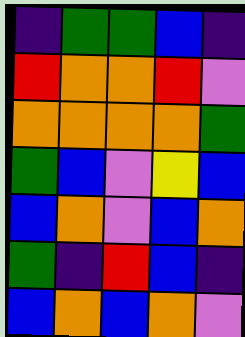[["indigo", "green", "green", "blue", "indigo"], ["red", "orange", "orange", "red", "violet"], ["orange", "orange", "orange", "orange", "green"], ["green", "blue", "violet", "yellow", "blue"], ["blue", "orange", "violet", "blue", "orange"], ["green", "indigo", "red", "blue", "indigo"], ["blue", "orange", "blue", "orange", "violet"]]